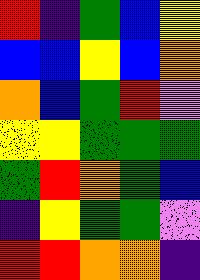[["red", "indigo", "green", "blue", "yellow"], ["blue", "blue", "yellow", "blue", "orange"], ["orange", "blue", "green", "red", "violet"], ["yellow", "yellow", "green", "green", "green"], ["green", "red", "orange", "green", "blue"], ["indigo", "yellow", "green", "green", "violet"], ["red", "red", "orange", "orange", "indigo"]]